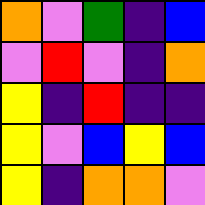[["orange", "violet", "green", "indigo", "blue"], ["violet", "red", "violet", "indigo", "orange"], ["yellow", "indigo", "red", "indigo", "indigo"], ["yellow", "violet", "blue", "yellow", "blue"], ["yellow", "indigo", "orange", "orange", "violet"]]